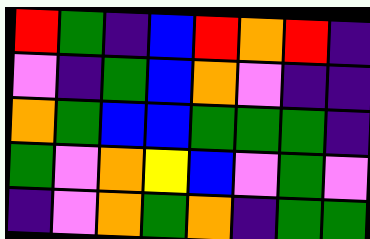[["red", "green", "indigo", "blue", "red", "orange", "red", "indigo"], ["violet", "indigo", "green", "blue", "orange", "violet", "indigo", "indigo"], ["orange", "green", "blue", "blue", "green", "green", "green", "indigo"], ["green", "violet", "orange", "yellow", "blue", "violet", "green", "violet"], ["indigo", "violet", "orange", "green", "orange", "indigo", "green", "green"]]